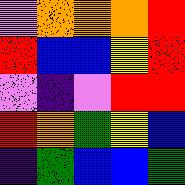[["violet", "orange", "orange", "orange", "red"], ["red", "blue", "blue", "yellow", "red"], ["violet", "indigo", "violet", "red", "red"], ["red", "orange", "green", "yellow", "blue"], ["indigo", "green", "blue", "blue", "green"]]